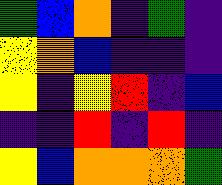[["green", "blue", "orange", "indigo", "green", "indigo"], ["yellow", "orange", "blue", "indigo", "indigo", "indigo"], ["yellow", "indigo", "yellow", "red", "indigo", "blue"], ["indigo", "indigo", "red", "indigo", "red", "indigo"], ["yellow", "blue", "orange", "orange", "orange", "green"]]